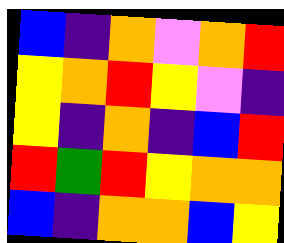[["blue", "indigo", "orange", "violet", "orange", "red"], ["yellow", "orange", "red", "yellow", "violet", "indigo"], ["yellow", "indigo", "orange", "indigo", "blue", "red"], ["red", "green", "red", "yellow", "orange", "orange"], ["blue", "indigo", "orange", "orange", "blue", "yellow"]]